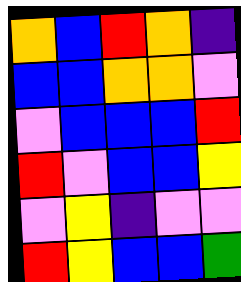[["orange", "blue", "red", "orange", "indigo"], ["blue", "blue", "orange", "orange", "violet"], ["violet", "blue", "blue", "blue", "red"], ["red", "violet", "blue", "blue", "yellow"], ["violet", "yellow", "indigo", "violet", "violet"], ["red", "yellow", "blue", "blue", "green"]]